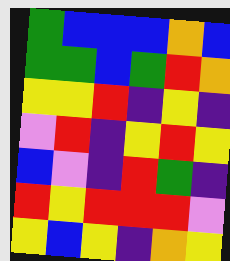[["green", "blue", "blue", "blue", "orange", "blue"], ["green", "green", "blue", "green", "red", "orange"], ["yellow", "yellow", "red", "indigo", "yellow", "indigo"], ["violet", "red", "indigo", "yellow", "red", "yellow"], ["blue", "violet", "indigo", "red", "green", "indigo"], ["red", "yellow", "red", "red", "red", "violet"], ["yellow", "blue", "yellow", "indigo", "orange", "yellow"]]